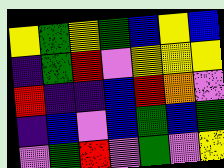[["yellow", "green", "yellow", "green", "blue", "yellow", "blue"], ["indigo", "green", "red", "violet", "yellow", "yellow", "yellow"], ["red", "indigo", "indigo", "blue", "red", "orange", "violet"], ["indigo", "blue", "violet", "blue", "green", "blue", "green"], ["violet", "green", "red", "violet", "green", "violet", "yellow"]]